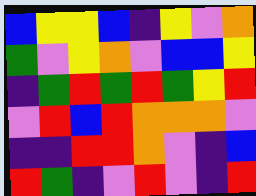[["blue", "yellow", "yellow", "blue", "indigo", "yellow", "violet", "orange"], ["green", "violet", "yellow", "orange", "violet", "blue", "blue", "yellow"], ["indigo", "green", "red", "green", "red", "green", "yellow", "red"], ["violet", "red", "blue", "red", "orange", "orange", "orange", "violet"], ["indigo", "indigo", "red", "red", "orange", "violet", "indigo", "blue"], ["red", "green", "indigo", "violet", "red", "violet", "indigo", "red"]]